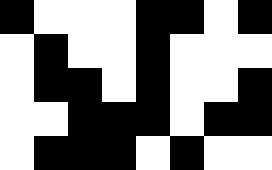[["black", "white", "white", "white", "black", "black", "white", "black"], ["white", "black", "white", "white", "black", "white", "white", "white"], ["white", "black", "black", "white", "black", "white", "white", "black"], ["white", "white", "black", "black", "black", "white", "black", "black"], ["white", "black", "black", "black", "white", "black", "white", "white"]]